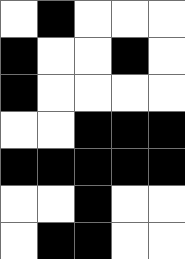[["white", "black", "white", "white", "white"], ["black", "white", "white", "black", "white"], ["black", "white", "white", "white", "white"], ["white", "white", "black", "black", "black"], ["black", "black", "black", "black", "black"], ["white", "white", "black", "white", "white"], ["white", "black", "black", "white", "white"]]